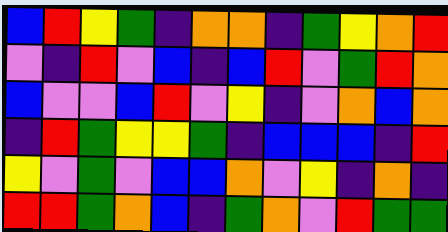[["blue", "red", "yellow", "green", "indigo", "orange", "orange", "indigo", "green", "yellow", "orange", "red"], ["violet", "indigo", "red", "violet", "blue", "indigo", "blue", "red", "violet", "green", "red", "orange"], ["blue", "violet", "violet", "blue", "red", "violet", "yellow", "indigo", "violet", "orange", "blue", "orange"], ["indigo", "red", "green", "yellow", "yellow", "green", "indigo", "blue", "blue", "blue", "indigo", "red"], ["yellow", "violet", "green", "violet", "blue", "blue", "orange", "violet", "yellow", "indigo", "orange", "indigo"], ["red", "red", "green", "orange", "blue", "indigo", "green", "orange", "violet", "red", "green", "green"]]